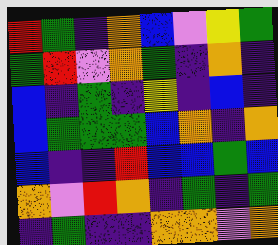[["red", "green", "indigo", "orange", "blue", "violet", "yellow", "green"], ["green", "red", "violet", "orange", "green", "indigo", "orange", "indigo"], ["blue", "indigo", "green", "indigo", "yellow", "indigo", "blue", "indigo"], ["blue", "green", "green", "green", "blue", "orange", "indigo", "orange"], ["blue", "indigo", "indigo", "red", "blue", "blue", "green", "blue"], ["orange", "violet", "red", "orange", "indigo", "green", "indigo", "green"], ["indigo", "green", "indigo", "indigo", "orange", "orange", "violet", "orange"]]